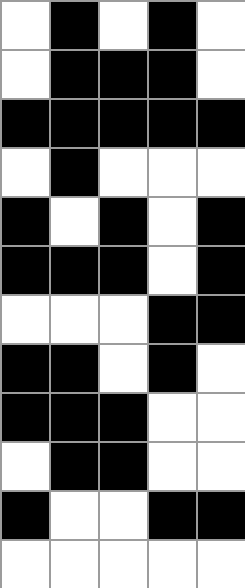[["white", "black", "white", "black", "white"], ["white", "black", "black", "black", "white"], ["black", "black", "black", "black", "black"], ["white", "black", "white", "white", "white"], ["black", "white", "black", "white", "black"], ["black", "black", "black", "white", "black"], ["white", "white", "white", "black", "black"], ["black", "black", "white", "black", "white"], ["black", "black", "black", "white", "white"], ["white", "black", "black", "white", "white"], ["black", "white", "white", "black", "black"], ["white", "white", "white", "white", "white"]]